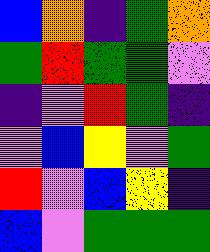[["blue", "orange", "indigo", "green", "orange"], ["green", "red", "green", "green", "violet"], ["indigo", "violet", "red", "green", "indigo"], ["violet", "blue", "yellow", "violet", "green"], ["red", "violet", "blue", "yellow", "indigo"], ["blue", "violet", "green", "green", "green"]]